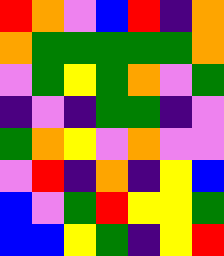[["red", "orange", "violet", "blue", "red", "indigo", "orange"], ["orange", "green", "green", "green", "green", "green", "orange"], ["violet", "green", "yellow", "green", "orange", "violet", "green"], ["indigo", "violet", "indigo", "green", "green", "indigo", "violet"], ["green", "orange", "yellow", "violet", "orange", "violet", "violet"], ["violet", "red", "indigo", "orange", "indigo", "yellow", "blue"], ["blue", "violet", "green", "red", "yellow", "yellow", "green"], ["blue", "blue", "yellow", "green", "indigo", "yellow", "red"]]